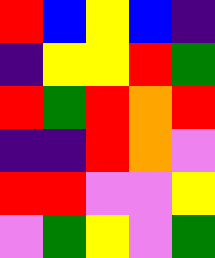[["red", "blue", "yellow", "blue", "indigo"], ["indigo", "yellow", "yellow", "red", "green"], ["red", "green", "red", "orange", "red"], ["indigo", "indigo", "red", "orange", "violet"], ["red", "red", "violet", "violet", "yellow"], ["violet", "green", "yellow", "violet", "green"]]